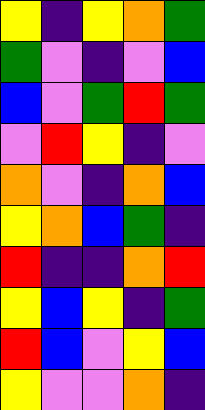[["yellow", "indigo", "yellow", "orange", "green"], ["green", "violet", "indigo", "violet", "blue"], ["blue", "violet", "green", "red", "green"], ["violet", "red", "yellow", "indigo", "violet"], ["orange", "violet", "indigo", "orange", "blue"], ["yellow", "orange", "blue", "green", "indigo"], ["red", "indigo", "indigo", "orange", "red"], ["yellow", "blue", "yellow", "indigo", "green"], ["red", "blue", "violet", "yellow", "blue"], ["yellow", "violet", "violet", "orange", "indigo"]]